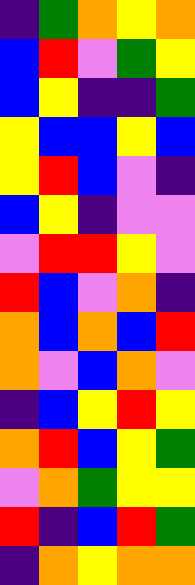[["indigo", "green", "orange", "yellow", "orange"], ["blue", "red", "violet", "green", "yellow"], ["blue", "yellow", "indigo", "indigo", "green"], ["yellow", "blue", "blue", "yellow", "blue"], ["yellow", "red", "blue", "violet", "indigo"], ["blue", "yellow", "indigo", "violet", "violet"], ["violet", "red", "red", "yellow", "violet"], ["red", "blue", "violet", "orange", "indigo"], ["orange", "blue", "orange", "blue", "red"], ["orange", "violet", "blue", "orange", "violet"], ["indigo", "blue", "yellow", "red", "yellow"], ["orange", "red", "blue", "yellow", "green"], ["violet", "orange", "green", "yellow", "yellow"], ["red", "indigo", "blue", "red", "green"], ["indigo", "orange", "yellow", "orange", "orange"]]